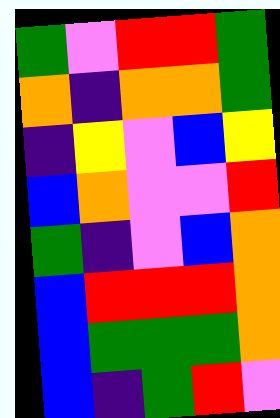[["green", "violet", "red", "red", "green"], ["orange", "indigo", "orange", "orange", "green"], ["indigo", "yellow", "violet", "blue", "yellow"], ["blue", "orange", "violet", "violet", "red"], ["green", "indigo", "violet", "blue", "orange"], ["blue", "red", "red", "red", "orange"], ["blue", "green", "green", "green", "orange"], ["blue", "indigo", "green", "red", "violet"]]